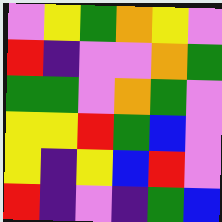[["violet", "yellow", "green", "orange", "yellow", "violet"], ["red", "indigo", "violet", "violet", "orange", "green"], ["green", "green", "violet", "orange", "green", "violet"], ["yellow", "yellow", "red", "green", "blue", "violet"], ["yellow", "indigo", "yellow", "blue", "red", "violet"], ["red", "indigo", "violet", "indigo", "green", "blue"]]